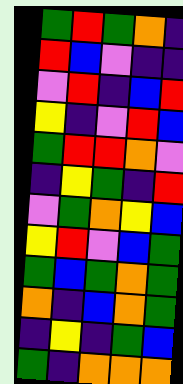[["green", "red", "green", "orange", "indigo"], ["red", "blue", "violet", "indigo", "indigo"], ["violet", "red", "indigo", "blue", "red"], ["yellow", "indigo", "violet", "red", "blue"], ["green", "red", "red", "orange", "violet"], ["indigo", "yellow", "green", "indigo", "red"], ["violet", "green", "orange", "yellow", "blue"], ["yellow", "red", "violet", "blue", "green"], ["green", "blue", "green", "orange", "green"], ["orange", "indigo", "blue", "orange", "green"], ["indigo", "yellow", "indigo", "green", "blue"], ["green", "indigo", "orange", "orange", "orange"]]